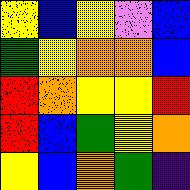[["yellow", "blue", "yellow", "violet", "blue"], ["green", "yellow", "orange", "orange", "blue"], ["red", "orange", "yellow", "yellow", "red"], ["red", "blue", "green", "yellow", "orange"], ["yellow", "blue", "orange", "green", "indigo"]]